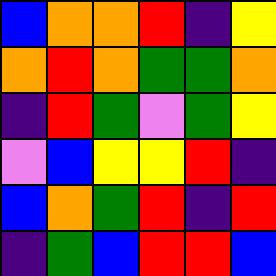[["blue", "orange", "orange", "red", "indigo", "yellow"], ["orange", "red", "orange", "green", "green", "orange"], ["indigo", "red", "green", "violet", "green", "yellow"], ["violet", "blue", "yellow", "yellow", "red", "indigo"], ["blue", "orange", "green", "red", "indigo", "red"], ["indigo", "green", "blue", "red", "red", "blue"]]